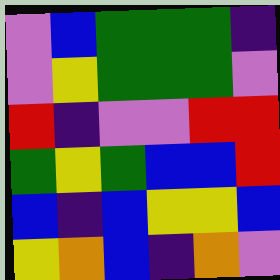[["violet", "blue", "green", "green", "green", "indigo"], ["violet", "yellow", "green", "green", "green", "violet"], ["red", "indigo", "violet", "violet", "red", "red"], ["green", "yellow", "green", "blue", "blue", "red"], ["blue", "indigo", "blue", "yellow", "yellow", "blue"], ["yellow", "orange", "blue", "indigo", "orange", "violet"]]